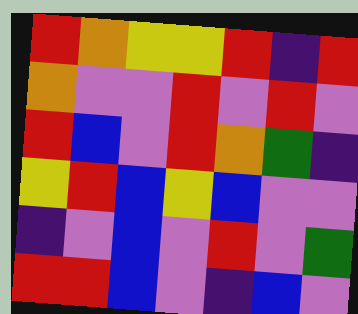[["red", "orange", "yellow", "yellow", "red", "indigo", "red"], ["orange", "violet", "violet", "red", "violet", "red", "violet"], ["red", "blue", "violet", "red", "orange", "green", "indigo"], ["yellow", "red", "blue", "yellow", "blue", "violet", "violet"], ["indigo", "violet", "blue", "violet", "red", "violet", "green"], ["red", "red", "blue", "violet", "indigo", "blue", "violet"]]